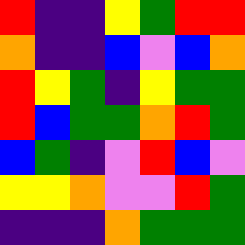[["red", "indigo", "indigo", "yellow", "green", "red", "red"], ["orange", "indigo", "indigo", "blue", "violet", "blue", "orange"], ["red", "yellow", "green", "indigo", "yellow", "green", "green"], ["red", "blue", "green", "green", "orange", "red", "green"], ["blue", "green", "indigo", "violet", "red", "blue", "violet"], ["yellow", "yellow", "orange", "violet", "violet", "red", "green"], ["indigo", "indigo", "indigo", "orange", "green", "green", "green"]]